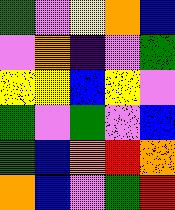[["green", "violet", "yellow", "orange", "blue"], ["violet", "orange", "indigo", "violet", "green"], ["yellow", "yellow", "blue", "yellow", "violet"], ["green", "violet", "green", "violet", "blue"], ["green", "blue", "orange", "red", "orange"], ["orange", "blue", "violet", "green", "red"]]